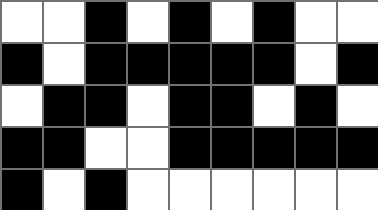[["white", "white", "black", "white", "black", "white", "black", "white", "white"], ["black", "white", "black", "black", "black", "black", "black", "white", "black"], ["white", "black", "black", "white", "black", "black", "white", "black", "white"], ["black", "black", "white", "white", "black", "black", "black", "black", "black"], ["black", "white", "black", "white", "white", "white", "white", "white", "white"]]